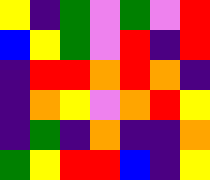[["yellow", "indigo", "green", "violet", "green", "violet", "red"], ["blue", "yellow", "green", "violet", "red", "indigo", "red"], ["indigo", "red", "red", "orange", "red", "orange", "indigo"], ["indigo", "orange", "yellow", "violet", "orange", "red", "yellow"], ["indigo", "green", "indigo", "orange", "indigo", "indigo", "orange"], ["green", "yellow", "red", "red", "blue", "indigo", "yellow"]]